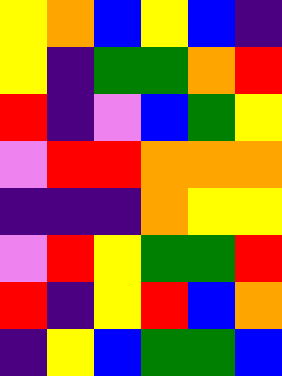[["yellow", "orange", "blue", "yellow", "blue", "indigo"], ["yellow", "indigo", "green", "green", "orange", "red"], ["red", "indigo", "violet", "blue", "green", "yellow"], ["violet", "red", "red", "orange", "orange", "orange"], ["indigo", "indigo", "indigo", "orange", "yellow", "yellow"], ["violet", "red", "yellow", "green", "green", "red"], ["red", "indigo", "yellow", "red", "blue", "orange"], ["indigo", "yellow", "blue", "green", "green", "blue"]]